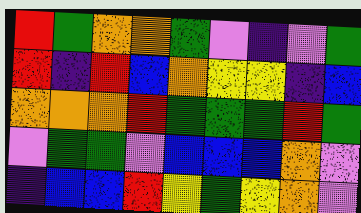[["red", "green", "orange", "orange", "green", "violet", "indigo", "violet", "green"], ["red", "indigo", "red", "blue", "orange", "yellow", "yellow", "indigo", "blue"], ["orange", "orange", "orange", "red", "green", "green", "green", "red", "green"], ["violet", "green", "green", "violet", "blue", "blue", "blue", "orange", "violet"], ["indigo", "blue", "blue", "red", "yellow", "green", "yellow", "orange", "violet"]]